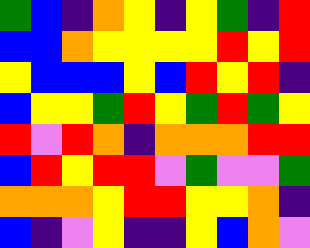[["green", "blue", "indigo", "orange", "yellow", "indigo", "yellow", "green", "indigo", "red"], ["blue", "blue", "orange", "yellow", "yellow", "yellow", "yellow", "red", "yellow", "red"], ["yellow", "blue", "blue", "blue", "yellow", "blue", "red", "yellow", "red", "indigo"], ["blue", "yellow", "yellow", "green", "red", "yellow", "green", "red", "green", "yellow"], ["red", "violet", "red", "orange", "indigo", "orange", "orange", "orange", "red", "red"], ["blue", "red", "yellow", "red", "red", "violet", "green", "violet", "violet", "green"], ["orange", "orange", "orange", "yellow", "red", "red", "yellow", "yellow", "orange", "indigo"], ["blue", "indigo", "violet", "yellow", "indigo", "indigo", "yellow", "blue", "orange", "violet"]]